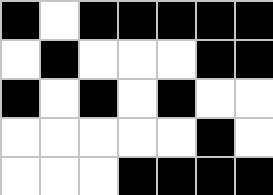[["black", "white", "black", "black", "black", "black", "black"], ["white", "black", "white", "white", "white", "black", "black"], ["black", "white", "black", "white", "black", "white", "white"], ["white", "white", "white", "white", "white", "black", "white"], ["white", "white", "white", "black", "black", "black", "black"]]